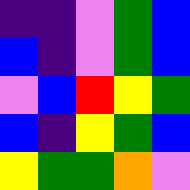[["indigo", "indigo", "violet", "green", "blue"], ["blue", "indigo", "violet", "green", "blue"], ["violet", "blue", "red", "yellow", "green"], ["blue", "indigo", "yellow", "green", "blue"], ["yellow", "green", "green", "orange", "violet"]]